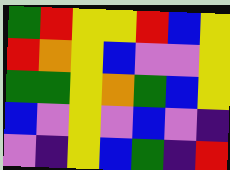[["green", "red", "yellow", "yellow", "red", "blue", "yellow"], ["red", "orange", "yellow", "blue", "violet", "violet", "yellow"], ["green", "green", "yellow", "orange", "green", "blue", "yellow"], ["blue", "violet", "yellow", "violet", "blue", "violet", "indigo"], ["violet", "indigo", "yellow", "blue", "green", "indigo", "red"]]